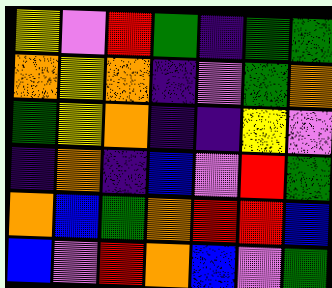[["yellow", "violet", "red", "green", "indigo", "green", "green"], ["orange", "yellow", "orange", "indigo", "violet", "green", "orange"], ["green", "yellow", "orange", "indigo", "indigo", "yellow", "violet"], ["indigo", "orange", "indigo", "blue", "violet", "red", "green"], ["orange", "blue", "green", "orange", "red", "red", "blue"], ["blue", "violet", "red", "orange", "blue", "violet", "green"]]